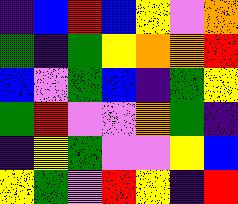[["indigo", "blue", "red", "blue", "yellow", "violet", "orange"], ["green", "indigo", "green", "yellow", "orange", "orange", "red"], ["blue", "violet", "green", "blue", "indigo", "green", "yellow"], ["green", "red", "violet", "violet", "orange", "green", "indigo"], ["indigo", "yellow", "green", "violet", "violet", "yellow", "blue"], ["yellow", "green", "violet", "red", "yellow", "indigo", "red"]]